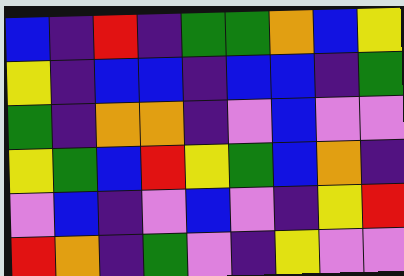[["blue", "indigo", "red", "indigo", "green", "green", "orange", "blue", "yellow"], ["yellow", "indigo", "blue", "blue", "indigo", "blue", "blue", "indigo", "green"], ["green", "indigo", "orange", "orange", "indigo", "violet", "blue", "violet", "violet"], ["yellow", "green", "blue", "red", "yellow", "green", "blue", "orange", "indigo"], ["violet", "blue", "indigo", "violet", "blue", "violet", "indigo", "yellow", "red"], ["red", "orange", "indigo", "green", "violet", "indigo", "yellow", "violet", "violet"]]